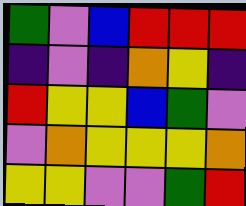[["green", "violet", "blue", "red", "red", "red"], ["indigo", "violet", "indigo", "orange", "yellow", "indigo"], ["red", "yellow", "yellow", "blue", "green", "violet"], ["violet", "orange", "yellow", "yellow", "yellow", "orange"], ["yellow", "yellow", "violet", "violet", "green", "red"]]